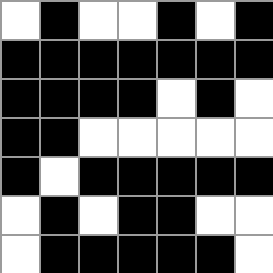[["white", "black", "white", "white", "black", "white", "black"], ["black", "black", "black", "black", "black", "black", "black"], ["black", "black", "black", "black", "white", "black", "white"], ["black", "black", "white", "white", "white", "white", "white"], ["black", "white", "black", "black", "black", "black", "black"], ["white", "black", "white", "black", "black", "white", "white"], ["white", "black", "black", "black", "black", "black", "white"]]